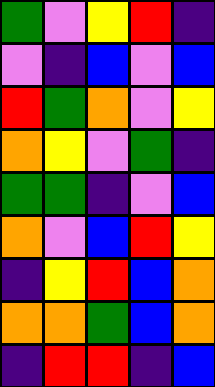[["green", "violet", "yellow", "red", "indigo"], ["violet", "indigo", "blue", "violet", "blue"], ["red", "green", "orange", "violet", "yellow"], ["orange", "yellow", "violet", "green", "indigo"], ["green", "green", "indigo", "violet", "blue"], ["orange", "violet", "blue", "red", "yellow"], ["indigo", "yellow", "red", "blue", "orange"], ["orange", "orange", "green", "blue", "orange"], ["indigo", "red", "red", "indigo", "blue"]]